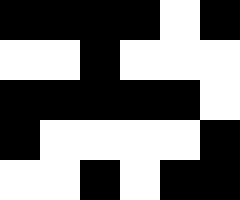[["black", "black", "black", "black", "white", "black"], ["white", "white", "black", "white", "white", "white"], ["black", "black", "black", "black", "black", "white"], ["black", "white", "white", "white", "white", "black"], ["white", "white", "black", "white", "black", "black"]]